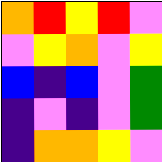[["orange", "red", "yellow", "red", "violet"], ["violet", "yellow", "orange", "violet", "yellow"], ["blue", "indigo", "blue", "violet", "green"], ["indigo", "violet", "indigo", "violet", "green"], ["indigo", "orange", "orange", "yellow", "violet"]]